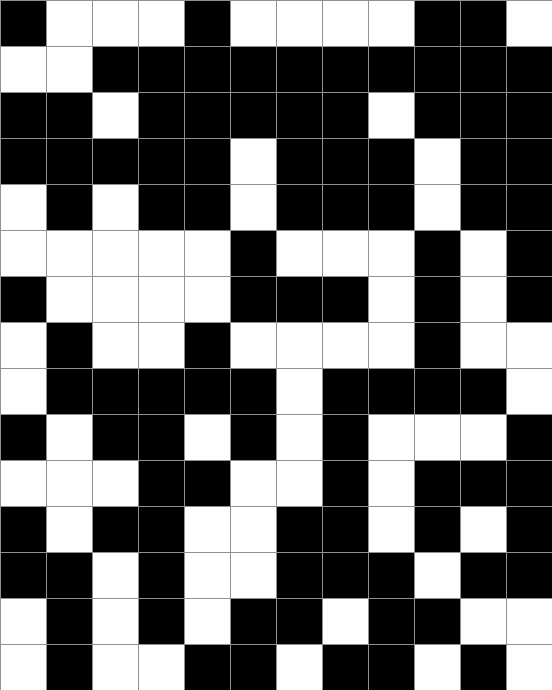[["black", "white", "white", "white", "black", "white", "white", "white", "white", "black", "black", "white"], ["white", "white", "black", "black", "black", "black", "black", "black", "black", "black", "black", "black"], ["black", "black", "white", "black", "black", "black", "black", "black", "white", "black", "black", "black"], ["black", "black", "black", "black", "black", "white", "black", "black", "black", "white", "black", "black"], ["white", "black", "white", "black", "black", "white", "black", "black", "black", "white", "black", "black"], ["white", "white", "white", "white", "white", "black", "white", "white", "white", "black", "white", "black"], ["black", "white", "white", "white", "white", "black", "black", "black", "white", "black", "white", "black"], ["white", "black", "white", "white", "black", "white", "white", "white", "white", "black", "white", "white"], ["white", "black", "black", "black", "black", "black", "white", "black", "black", "black", "black", "white"], ["black", "white", "black", "black", "white", "black", "white", "black", "white", "white", "white", "black"], ["white", "white", "white", "black", "black", "white", "white", "black", "white", "black", "black", "black"], ["black", "white", "black", "black", "white", "white", "black", "black", "white", "black", "white", "black"], ["black", "black", "white", "black", "white", "white", "black", "black", "black", "white", "black", "black"], ["white", "black", "white", "black", "white", "black", "black", "white", "black", "black", "white", "white"], ["white", "black", "white", "white", "black", "black", "white", "black", "black", "white", "black", "white"]]